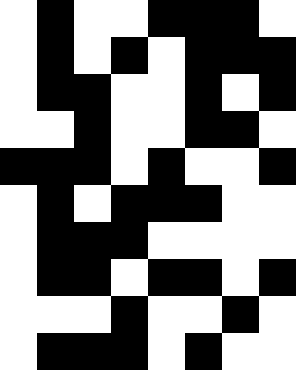[["white", "black", "white", "white", "black", "black", "black", "white"], ["white", "black", "white", "black", "white", "black", "black", "black"], ["white", "black", "black", "white", "white", "black", "white", "black"], ["white", "white", "black", "white", "white", "black", "black", "white"], ["black", "black", "black", "white", "black", "white", "white", "black"], ["white", "black", "white", "black", "black", "black", "white", "white"], ["white", "black", "black", "black", "white", "white", "white", "white"], ["white", "black", "black", "white", "black", "black", "white", "black"], ["white", "white", "white", "black", "white", "white", "black", "white"], ["white", "black", "black", "black", "white", "black", "white", "white"]]